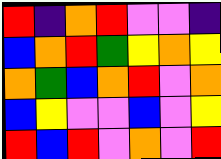[["red", "indigo", "orange", "red", "violet", "violet", "indigo"], ["blue", "orange", "red", "green", "yellow", "orange", "yellow"], ["orange", "green", "blue", "orange", "red", "violet", "orange"], ["blue", "yellow", "violet", "violet", "blue", "violet", "yellow"], ["red", "blue", "red", "violet", "orange", "violet", "red"]]